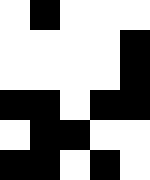[["white", "black", "white", "white", "white"], ["white", "white", "white", "white", "black"], ["white", "white", "white", "white", "black"], ["black", "black", "white", "black", "black"], ["white", "black", "black", "white", "white"], ["black", "black", "white", "black", "white"]]